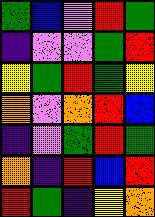[["green", "blue", "violet", "red", "green"], ["indigo", "violet", "violet", "green", "red"], ["yellow", "green", "red", "green", "yellow"], ["orange", "violet", "orange", "red", "blue"], ["indigo", "violet", "green", "red", "green"], ["orange", "indigo", "red", "blue", "red"], ["red", "green", "indigo", "yellow", "orange"]]